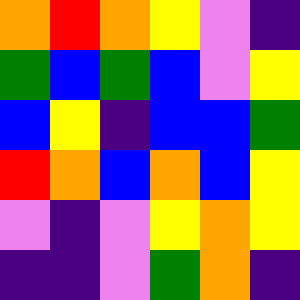[["orange", "red", "orange", "yellow", "violet", "indigo"], ["green", "blue", "green", "blue", "violet", "yellow"], ["blue", "yellow", "indigo", "blue", "blue", "green"], ["red", "orange", "blue", "orange", "blue", "yellow"], ["violet", "indigo", "violet", "yellow", "orange", "yellow"], ["indigo", "indigo", "violet", "green", "orange", "indigo"]]